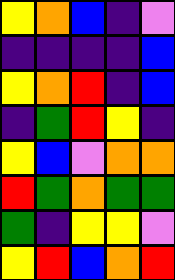[["yellow", "orange", "blue", "indigo", "violet"], ["indigo", "indigo", "indigo", "indigo", "blue"], ["yellow", "orange", "red", "indigo", "blue"], ["indigo", "green", "red", "yellow", "indigo"], ["yellow", "blue", "violet", "orange", "orange"], ["red", "green", "orange", "green", "green"], ["green", "indigo", "yellow", "yellow", "violet"], ["yellow", "red", "blue", "orange", "red"]]